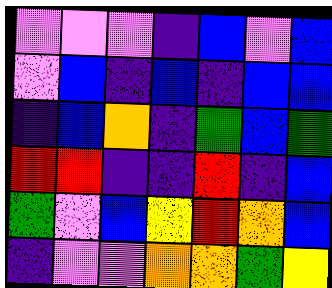[["violet", "violet", "violet", "indigo", "blue", "violet", "blue"], ["violet", "blue", "indigo", "blue", "indigo", "blue", "blue"], ["indigo", "blue", "orange", "indigo", "green", "blue", "green"], ["red", "red", "indigo", "indigo", "red", "indigo", "blue"], ["green", "violet", "blue", "yellow", "red", "orange", "blue"], ["indigo", "violet", "violet", "orange", "orange", "green", "yellow"]]